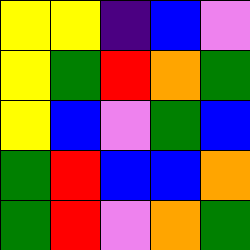[["yellow", "yellow", "indigo", "blue", "violet"], ["yellow", "green", "red", "orange", "green"], ["yellow", "blue", "violet", "green", "blue"], ["green", "red", "blue", "blue", "orange"], ["green", "red", "violet", "orange", "green"]]